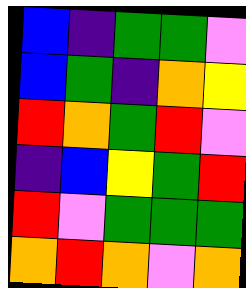[["blue", "indigo", "green", "green", "violet"], ["blue", "green", "indigo", "orange", "yellow"], ["red", "orange", "green", "red", "violet"], ["indigo", "blue", "yellow", "green", "red"], ["red", "violet", "green", "green", "green"], ["orange", "red", "orange", "violet", "orange"]]